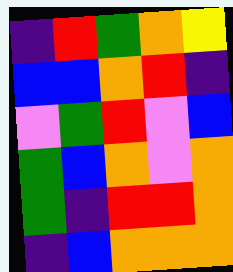[["indigo", "red", "green", "orange", "yellow"], ["blue", "blue", "orange", "red", "indigo"], ["violet", "green", "red", "violet", "blue"], ["green", "blue", "orange", "violet", "orange"], ["green", "indigo", "red", "red", "orange"], ["indigo", "blue", "orange", "orange", "orange"]]